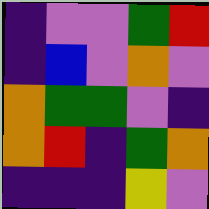[["indigo", "violet", "violet", "green", "red"], ["indigo", "blue", "violet", "orange", "violet"], ["orange", "green", "green", "violet", "indigo"], ["orange", "red", "indigo", "green", "orange"], ["indigo", "indigo", "indigo", "yellow", "violet"]]